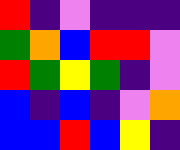[["red", "indigo", "violet", "indigo", "indigo", "indigo"], ["green", "orange", "blue", "red", "red", "violet"], ["red", "green", "yellow", "green", "indigo", "violet"], ["blue", "indigo", "blue", "indigo", "violet", "orange"], ["blue", "blue", "red", "blue", "yellow", "indigo"]]